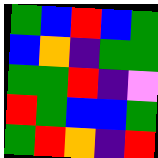[["green", "blue", "red", "blue", "green"], ["blue", "orange", "indigo", "green", "green"], ["green", "green", "red", "indigo", "violet"], ["red", "green", "blue", "blue", "green"], ["green", "red", "orange", "indigo", "red"]]